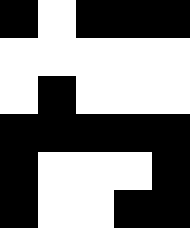[["black", "white", "black", "black", "black"], ["white", "white", "white", "white", "white"], ["white", "black", "white", "white", "white"], ["black", "black", "black", "black", "black"], ["black", "white", "white", "white", "black"], ["black", "white", "white", "black", "black"]]